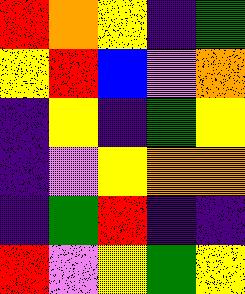[["red", "orange", "yellow", "indigo", "green"], ["yellow", "red", "blue", "violet", "orange"], ["indigo", "yellow", "indigo", "green", "yellow"], ["indigo", "violet", "yellow", "orange", "orange"], ["indigo", "green", "red", "indigo", "indigo"], ["red", "violet", "yellow", "green", "yellow"]]